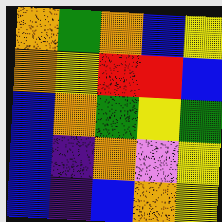[["orange", "green", "orange", "blue", "yellow"], ["orange", "yellow", "red", "red", "blue"], ["blue", "orange", "green", "yellow", "green"], ["blue", "indigo", "orange", "violet", "yellow"], ["blue", "indigo", "blue", "orange", "yellow"]]